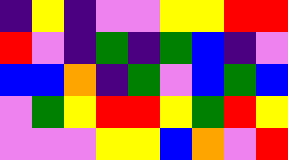[["indigo", "yellow", "indigo", "violet", "violet", "yellow", "yellow", "red", "red"], ["red", "violet", "indigo", "green", "indigo", "green", "blue", "indigo", "violet"], ["blue", "blue", "orange", "indigo", "green", "violet", "blue", "green", "blue"], ["violet", "green", "yellow", "red", "red", "yellow", "green", "red", "yellow"], ["violet", "violet", "violet", "yellow", "yellow", "blue", "orange", "violet", "red"]]